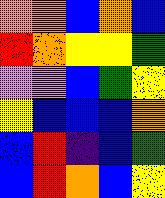[["orange", "orange", "blue", "orange", "blue"], ["red", "orange", "yellow", "yellow", "green"], ["violet", "violet", "blue", "green", "yellow"], ["yellow", "blue", "blue", "blue", "orange"], ["blue", "red", "indigo", "blue", "green"], ["blue", "red", "orange", "blue", "yellow"]]